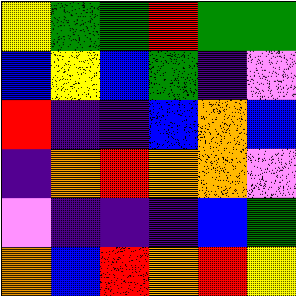[["yellow", "green", "green", "red", "green", "green"], ["blue", "yellow", "blue", "green", "indigo", "violet"], ["red", "indigo", "indigo", "blue", "orange", "blue"], ["indigo", "orange", "red", "orange", "orange", "violet"], ["violet", "indigo", "indigo", "indigo", "blue", "green"], ["orange", "blue", "red", "orange", "red", "yellow"]]